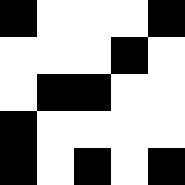[["black", "white", "white", "white", "black"], ["white", "white", "white", "black", "white"], ["white", "black", "black", "white", "white"], ["black", "white", "white", "white", "white"], ["black", "white", "black", "white", "black"]]